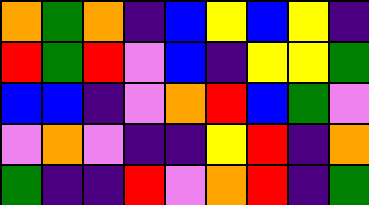[["orange", "green", "orange", "indigo", "blue", "yellow", "blue", "yellow", "indigo"], ["red", "green", "red", "violet", "blue", "indigo", "yellow", "yellow", "green"], ["blue", "blue", "indigo", "violet", "orange", "red", "blue", "green", "violet"], ["violet", "orange", "violet", "indigo", "indigo", "yellow", "red", "indigo", "orange"], ["green", "indigo", "indigo", "red", "violet", "orange", "red", "indigo", "green"]]